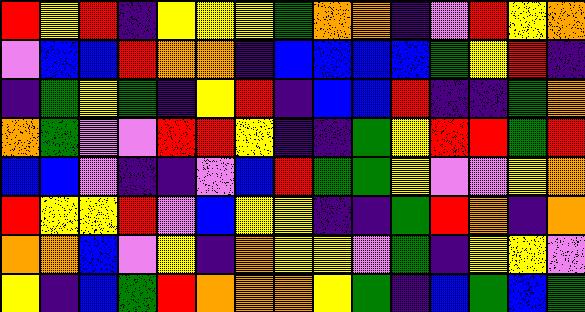[["red", "yellow", "red", "indigo", "yellow", "yellow", "yellow", "green", "orange", "orange", "indigo", "violet", "red", "yellow", "orange"], ["violet", "blue", "blue", "red", "orange", "orange", "indigo", "blue", "blue", "blue", "blue", "green", "yellow", "red", "indigo"], ["indigo", "green", "yellow", "green", "indigo", "yellow", "red", "indigo", "blue", "blue", "red", "indigo", "indigo", "green", "orange"], ["orange", "green", "violet", "violet", "red", "red", "yellow", "indigo", "indigo", "green", "yellow", "red", "red", "green", "red"], ["blue", "blue", "violet", "indigo", "indigo", "violet", "blue", "red", "green", "green", "yellow", "violet", "violet", "yellow", "orange"], ["red", "yellow", "yellow", "red", "violet", "blue", "yellow", "yellow", "indigo", "indigo", "green", "red", "orange", "indigo", "orange"], ["orange", "orange", "blue", "violet", "yellow", "indigo", "orange", "yellow", "yellow", "violet", "green", "indigo", "yellow", "yellow", "violet"], ["yellow", "indigo", "blue", "green", "red", "orange", "orange", "orange", "yellow", "green", "indigo", "blue", "green", "blue", "green"]]